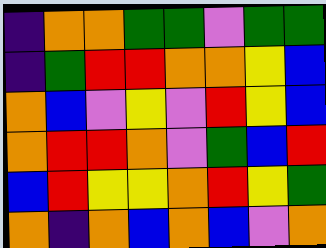[["indigo", "orange", "orange", "green", "green", "violet", "green", "green"], ["indigo", "green", "red", "red", "orange", "orange", "yellow", "blue"], ["orange", "blue", "violet", "yellow", "violet", "red", "yellow", "blue"], ["orange", "red", "red", "orange", "violet", "green", "blue", "red"], ["blue", "red", "yellow", "yellow", "orange", "red", "yellow", "green"], ["orange", "indigo", "orange", "blue", "orange", "blue", "violet", "orange"]]